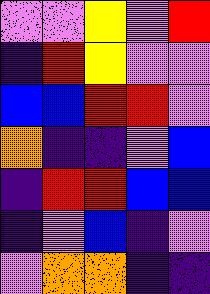[["violet", "violet", "yellow", "violet", "red"], ["indigo", "red", "yellow", "violet", "violet"], ["blue", "blue", "red", "red", "violet"], ["orange", "indigo", "indigo", "violet", "blue"], ["indigo", "red", "red", "blue", "blue"], ["indigo", "violet", "blue", "indigo", "violet"], ["violet", "orange", "orange", "indigo", "indigo"]]